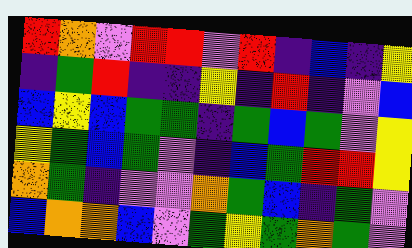[["red", "orange", "violet", "red", "red", "violet", "red", "indigo", "blue", "indigo", "yellow"], ["indigo", "green", "red", "indigo", "indigo", "yellow", "indigo", "red", "indigo", "violet", "blue"], ["blue", "yellow", "blue", "green", "green", "indigo", "green", "blue", "green", "violet", "yellow"], ["yellow", "green", "blue", "green", "violet", "indigo", "blue", "green", "red", "red", "yellow"], ["orange", "green", "indigo", "violet", "violet", "orange", "green", "blue", "indigo", "green", "violet"], ["blue", "orange", "orange", "blue", "violet", "green", "yellow", "green", "orange", "green", "violet"]]